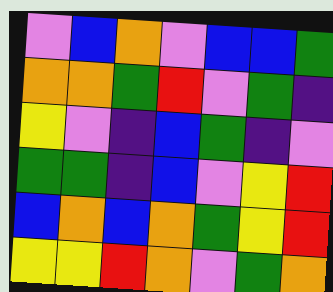[["violet", "blue", "orange", "violet", "blue", "blue", "green"], ["orange", "orange", "green", "red", "violet", "green", "indigo"], ["yellow", "violet", "indigo", "blue", "green", "indigo", "violet"], ["green", "green", "indigo", "blue", "violet", "yellow", "red"], ["blue", "orange", "blue", "orange", "green", "yellow", "red"], ["yellow", "yellow", "red", "orange", "violet", "green", "orange"]]